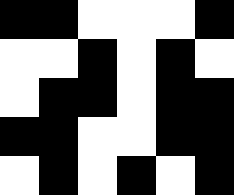[["black", "black", "white", "white", "white", "black"], ["white", "white", "black", "white", "black", "white"], ["white", "black", "black", "white", "black", "black"], ["black", "black", "white", "white", "black", "black"], ["white", "black", "white", "black", "white", "black"]]